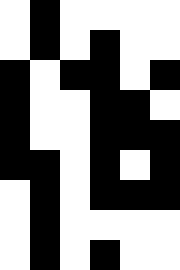[["white", "black", "white", "white", "white", "white"], ["white", "black", "white", "black", "white", "white"], ["black", "white", "black", "black", "white", "black"], ["black", "white", "white", "black", "black", "white"], ["black", "white", "white", "black", "black", "black"], ["black", "black", "white", "black", "white", "black"], ["white", "black", "white", "black", "black", "black"], ["white", "black", "white", "white", "white", "white"], ["white", "black", "white", "black", "white", "white"]]